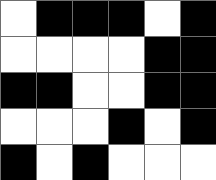[["white", "black", "black", "black", "white", "black"], ["white", "white", "white", "white", "black", "black"], ["black", "black", "white", "white", "black", "black"], ["white", "white", "white", "black", "white", "black"], ["black", "white", "black", "white", "white", "white"]]